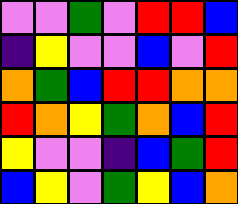[["violet", "violet", "green", "violet", "red", "red", "blue"], ["indigo", "yellow", "violet", "violet", "blue", "violet", "red"], ["orange", "green", "blue", "red", "red", "orange", "orange"], ["red", "orange", "yellow", "green", "orange", "blue", "red"], ["yellow", "violet", "violet", "indigo", "blue", "green", "red"], ["blue", "yellow", "violet", "green", "yellow", "blue", "orange"]]